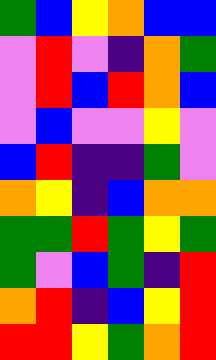[["green", "blue", "yellow", "orange", "blue", "blue"], ["violet", "red", "violet", "indigo", "orange", "green"], ["violet", "red", "blue", "red", "orange", "blue"], ["violet", "blue", "violet", "violet", "yellow", "violet"], ["blue", "red", "indigo", "indigo", "green", "violet"], ["orange", "yellow", "indigo", "blue", "orange", "orange"], ["green", "green", "red", "green", "yellow", "green"], ["green", "violet", "blue", "green", "indigo", "red"], ["orange", "red", "indigo", "blue", "yellow", "red"], ["red", "red", "yellow", "green", "orange", "red"]]